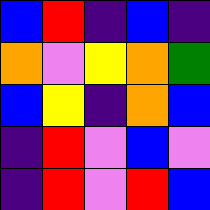[["blue", "red", "indigo", "blue", "indigo"], ["orange", "violet", "yellow", "orange", "green"], ["blue", "yellow", "indigo", "orange", "blue"], ["indigo", "red", "violet", "blue", "violet"], ["indigo", "red", "violet", "red", "blue"]]